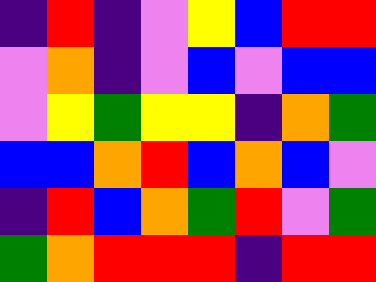[["indigo", "red", "indigo", "violet", "yellow", "blue", "red", "red"], ["violet", "orange", "indigo", "violet", "blue", "violet", "blue", "blue"], ["violet", "yellow", "green", "yellow", "yellow", "indigo", "orange", "green"], ["blue", "blue", "orange", "red", "blue", "orange", "blue", "violet"], ["indigo", "red", "blue", "orange", "green", "red", "violet", "green"], ["green", "orange", "red", "red", "red", "indigo", "red", "red"]]